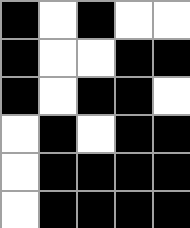[["black", "white", "black", "white", "white"], ["black", "white", "white", "black", "black"], ["black", "white", "black", "black", "white"], ["white", "black", "white", "black", "black"], ["white", "black", "black", "black", "black"], ["white", "black", "black", "black", "black"]]